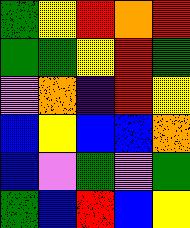[["green", "yellow", "red", "orange", "red"], ["green", "green", "yellow", "red", "green"], ["violet", "orange", "indigo", "red", "yellow"], ["blue", "yellow", "blue", "blue", "orange"], ["blue", "violet", "green", "violet", "green"], ["green", "blue", "red", "blue", "yellow"]]